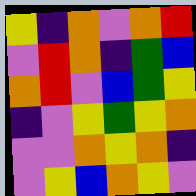[["yellow", "indigo", "orange", "violet", "orange", "red"], ["violet", "red", "orange", "indigo", "green", "blue"], ["orange", "red", "violet", "blue", "green", "yellow"], ["indigo", "violet", "yellow", "green", "yellow", "orange"], ["violet", "violet", "orange", "yellow", "orange", "indigo"], ["violet", "yellow", "blue", "orange", "yellow", "violet"]]